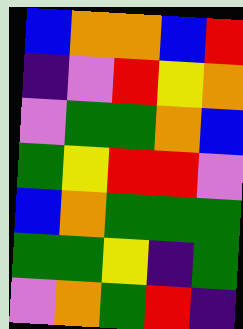[["blue", "orange", "orange", "blue", "red"], ["indigo", "violet", "red", "yellow", "orange"], ["violet", "green", "green", "orange", "blue"], ["green", "yellow", "red", "red", "violet"], ["blue", "orange", "green", "green", "green"], ["green", "green", "yellow", "indigo", "green"], ["violet", "orange", "green", "red", "indigo"]]